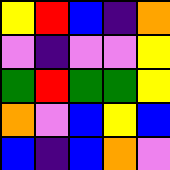[["yellow", "red", "blue", "indigo", "orange"], ["violet", "indigo", "violet", "violet", "yellow"], ["green", "red", "green", "green", "yellow"], ["orange", "violet", "blue", "yellow", "blue"], ["blue", "indigo", "blue", "orange", "violet"]]